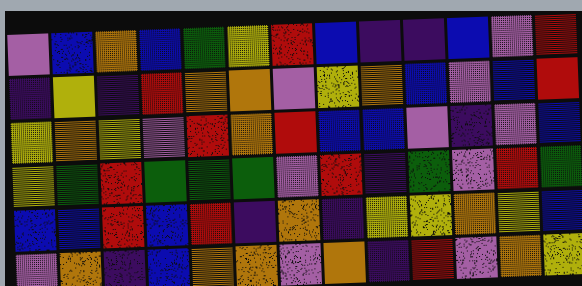[["violet", "blue", "orange", "blue", "green", "yellow", "red", "blue", "indigo", "indigo", "blue", "violet", "red"], ["indigo", "yellow", "indigo", "red", "orange", "orange", "violet", "yellow", "orange", "blue", "violet", "blue", "red"], ["yellow", "orange", "yellow", "violet", "red", "orange", "red", "blue", "blue", "violet", "indigo", "violet", "blue"], ["yellow", "green", "red", "green", "green", "green", "violet", "red", "indigo", "green", "violet", "red", "green"], ["blue", "blue", "red", "blue", "red", "indigo", "orange", "indigo", "yellow", "yellow", "orange", "yellow", "blue"], ["violet", "orange", "indigo", "blue", "orange", "orange", "violet", "orange", "indigo", "red", "violet", "orange", "yellow"]]